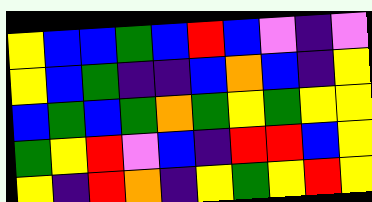[["yellow", "blue", "blue", "green", "blue", "red", "blue", "violet", "indigo", "violet"], ["yellow", "blue", "green", "indigo", "indigo", "blue", "orange", "blue", "indigo", "yellow"], ["blue", "green", "blue", "green", "orange", "green", "yellow", "green", "yellow", "yellow"], ["green", "yellow", "red", "violet", "blue", "indigo", "red", "red", "blue", "yellow"], ["yellow", "indigo", "red", "orange", "indigo", "yellow", "green", "yellow", "red", "yellow"]]